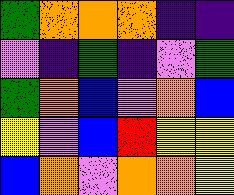[["green", "orange", "orange", "orange", "indigo", "indigo"], ["violet", "indigo", "green", "indigo", "violet", "green"], ["green", "orange", "blue", "violet", "orange", "blue"], ["yellow", "violet", "blue", "red", "yellow", "yellow"], ["blue", "orange", "violet", "orange", "orange", "yellow"]]